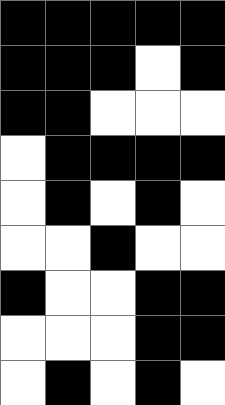[["black", "black", "black", "black", "black"], ["black", "black", "black", "white", "black"], ["black", "black", "white", "white", "white"], ["white", "black", "black", "black", "black"], ["white", "black", "white", "black", "white"], ["white", "white", "black", "white", "white"], ["black", "white", "white", "black", "black"], ["white", "white", "white", "black", "black"], ["white", "black", "white", "black", "white"]]